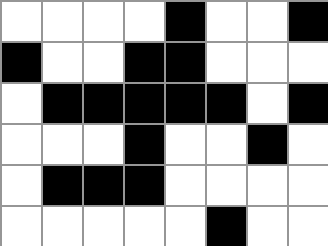[["white", "white", "white", "white", "black", "white", "white", "black"], ["black", "white", "white", "black", "black", "white", "white", "white"], ["white", "black", "black", "black", "black", "black", "white", "black"], ["white", "white", "white", "black", "white", "white", "black", "white"], ["white", "black", "black", "black", "white", "white", "white", "white"], ["white", "white", "white", "white", "white", "black", "white", "white"]]